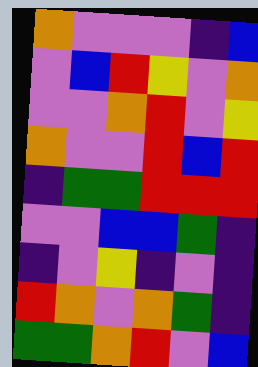[["orange", "violet", "violet", "violet", "indigo", "blue"], ["violet", "blue", "red", "yellow", "violet", "orange"], ["violet", "violet", "orange", "red", "violet", "yellow"], ["orange", "violet", "violet", "red", "blue", "red"], ["indigo", "green", "green", "red", "red", "red"], ["violet", "violet", "blue", "blue", "green", "indigo"], ["indigo", "violet", "yellow", "indigo", "violet", "indigo"], ["red", "orange", "violet", "orange", "green", "indigo"], ["green", "green", "orange", "red", "violet", "blue"]]